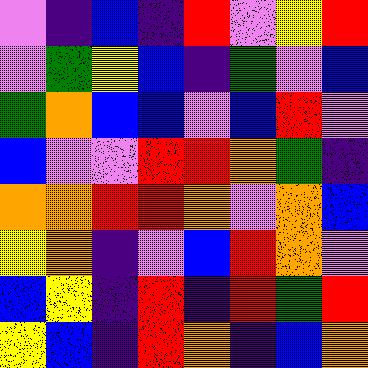[["violet", "indigo", "blue", "indigo", "red", "violet", "yellow", "red"], ["violet", "green", "yellow", "blue", "indigo", "green", "violet", "blue"], ["green", "orange", "blue", "blue", "violet", "blue", "red", "violet"], ["blue", "violet", "violet", "red", "red", "orange", "green", "indigo"], ["orange", "orange", "red", "red", "orange", "violet", "orange", "blue"], ["yellow", "orange", "indigo", "violet", "blue", "red", "orange", "violet"], ["blue", "yellow", "indigo", "red", "indigo", "red", "green", "red"], ["yellow", "blue", "indigo", "red", "orange", "indigo", "blue", "orange"]]